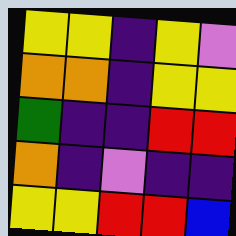[["yellow", "yellow", "indigo", "yellow", "violet"], ["orange", "orange", "indigo", "yellow", "yellow"], ["green", "indigo", "indigo", "red", "red"], ["orange", "indigo", "violet", "indigo", "indigo"], ["yellow", "yellow", "red", "red", "blue"]]